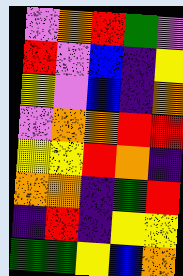[["violet", "orange", "red", "green", "violet"], ["red", "violet", "blue", "indigo", "yellow"], ["yellow", "violet", "blue", "indigo", "orange"], ["violet", "orange", "orange", "red", "red"], ["yellow", "yellow", "red", "orange", "indigo"], ["orange", "orange", "indigo", "green", "red"], ["indigo", "red", "indigo", "yellow", "yellow"], ["green", "green", "yellow", "blue", "orange"]]